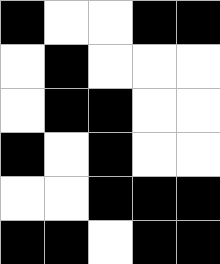[["black", "white", "white", "black", "black"], ["white", "black", "white", "white", "white"], ["white", "black", "black", "white", "white"], ["black", "white", "black", "white", "white"], ["white", "white", "black", "black", "black"], ["black", "black", "white", "black", "black"]]